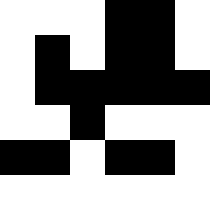[["white", "white", "white", "black", "black", "white"], ["white", "black", "white", "black", "black", "white"], ["white", "black", "black", "black", "black", "black"], ["white", "white", "black", "white", "white", "white"], ["black", "black", "white", "black", "black", "white"], ["white", "white", "white", "white", "white", "white"]]